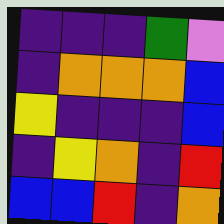[["indigo", "indigo", "indigo", "green", "violet"], ["indigo", "orange", "orange", "orange", "blue"], ["yellow", "indigo", "indigo", "indigo", "blue"], ["indigo", "yellow", "orange", "indigo", "red"], ["blue", "blue", "red", "indigo", "orange"]]